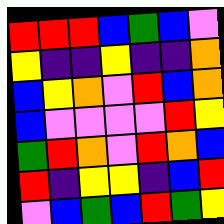[["red", "red", "red", "blue", "green", "blue", "violet"], ["yellow", "indigo", "indigo", "yellow", "indigo", "indigo", "orange"], ["blue", "yellow", "orange", "violet", "red", "blue", "orange"], ["blue", "violet", "violet", "violet", "violet", "red", "yellow"], ["green", "red", "orange", "violet", "red", "orange", "blue"], ["red", "indigo", "yellow", "yellow", "indigo", "blue", "red"], ["violet", "blue", "green", "blue", "red", "green", "yellow"]]